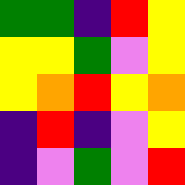[["green", "green", "indigo", "red", "yellow"], ["yellow", "yellow", "green", "violet", "yellow"], ["yellow", "orange", "red", "yellow", "orange"], ["indigo", "red", "indigo", "violet", "yellow"], ["indigo", "violet", "green", "violet", "red"]]